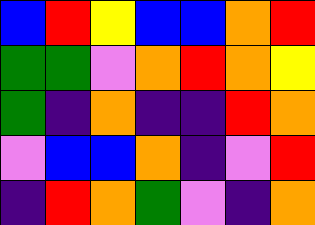[["blue", "red", "yellow", "blue", "blue", "orange", "red"], ["green", "green", "violet", "orange", "red", "orange", "yellow"], ["green", "indigo", "orange", "indigo", "indigo", "red", "orange"], ["violet", "blue", "blue", "orange", "indigo", "violet", "red"], ["indigo", "red", "orange", "green", "violet", "indigo", "orange"]]